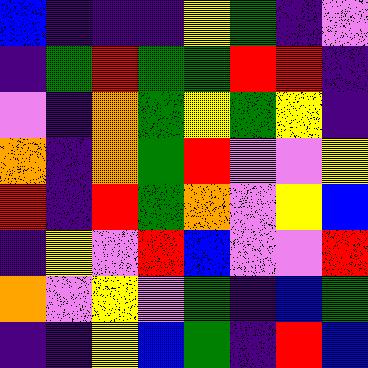[["blue", "indigo", "indigo", "indigo", "yellow", "green", "indigo", "violet"], ["indigo", "green", "red", "green", "green", "red", "red", "indigo"], ["violet", "indigo", "orange", "green", "yellow", "green", "yellow", "indigo"], ["orange", "indigo", "orange", "green", "red", "violet", "violet", "yellow"], ["red", "indigo", "red", "green", "orange", "violet", "yellow", "blue"], ["indigo", "yellow", "violet", "red", "blue", "violet", "violet", "red"], ["orange", "violet", "yellow", "violet", "green", "indigo", "blue", "green"], ["indigo", "indigo", "yellow", "blue", "green", "indigo", "red", "blue"]]